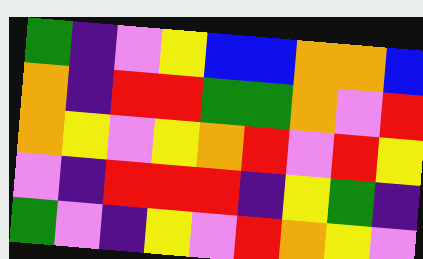[["green", "indigo", "violet", "yellow", "blue", "blue", "orange", "orange", "blue"], ["orange", "indigo", "red", "red", "green", "green", "orange", "violet", "red"], ["orange", "yellow", "violet", "yellow", "orange", "red", "violet", "red", "yellow"], ["violet", "indigo", "red", "red", "red", "indigo", "yellow", "green", "indigo"], ["green", "violet", "indigo", "yellow", "violet", "red", "orange", "yellow", "violet"]]